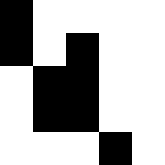[["black", "white", "white", "white", "white"], ["black", "white", "black", "white", "white"], ["white", "black", "black", "white", "white"], ["white", "black", "black", "white", "white"], ["white", "white", "white", "black", "white"]]